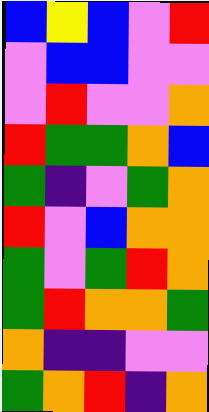[["blue", "yellow", "blue", "violet", "red"], ["violet", "blue", "blue", "violet", "violet"], ["violet", "red", "violet", "violet", "orange"], ["red", "green", "green", "orange", "blue"], ["green", "indigo", "violet", "green", "orange"], ["red", "violet", "blue", "orange", "orange"], ["green", "violet", "green", "red", "orange"], ["green", "red", "orange", "orange", "green"], ["orange", "indigo", "indigo", "violet", "violet"], ["green", "orange", "red", "indigo", "orange"]]